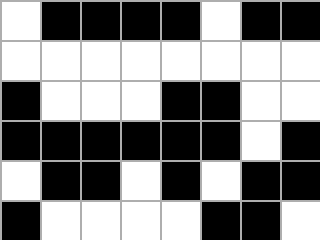[["white", "black", "black", "black", "black", "white", "black", "black"], ["white", "white", "white", "white", "white", "white", "white", "white"], ["black", "white", "white", "white", "black", "black", "white", "white"], ["black", "black", "black", "black", "black", "black", "white", "black"], ["white", "black", "black", "white", "black", "white", "black", "black"], ["black", "white", "white", "white", "white", "black", "black", "white"]]